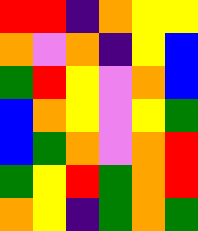[["red", "red", "indigo", "orange", "yellow", "yellow"], ["orange", "violet", "orange", "indigo", "yellow", "blue"], ["green", "red", "yellow", "violet", "orange", "blue"], ["blue", "orange", "yellow", "violet", "yellow", "green"], ["blue", "green", "orange", "violet", "orange", "red"], ["green", "yellow", "red", "green", "orange", "red"], ["orange", "yellow", "indigo", "green", "orange", "green"]]